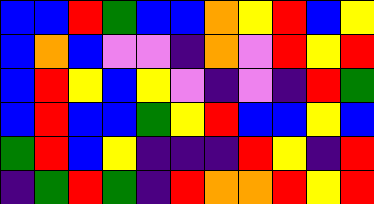[["blue", "blue", "red", "green", "blue", "blue", "orange", "yellow", "red", "blue", "yellow"], ["blue", "orange", "blue", "violet", "violet", "indigo", "orange", "violet", "red", "yellow", "red"], ["blue", "red", "yellow", "blue", "yellow", "violet", "indigo", "violet", "indigo", "red", "green"], ["blue", "red", "blue", "blue", "green", "yellow", "red", "blue", "blue", "yellow", "blue"], ["green", "red", "blue", "yellow", "indigo", "indigo", "indigo", "red", "yellow", "indigo", "red"], ["indigo", "green", "red", "green", "indigo", "red", "orange", "orange", "red", "yellow", "red"]]